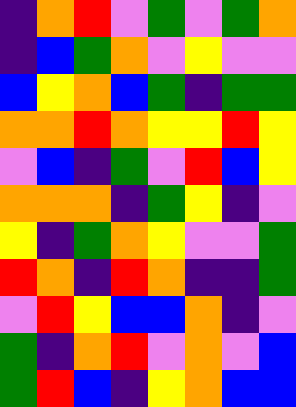[["indigo", "orange", "red", "violet", "green", "violet", "green", "orange"], ["indigo", "blue", "green", "orange", "violet", "yellow", "violet", "violet"], ["blue", "yellow", "orange", "blue", "green", "indigo", "green", "green"], ["orange", "orange", "red", "orange", "yellow", "yellow", "red", "yellow"], ["violet", "blue", "indigo", "green", "violet", "red", "blue", "yellow"], ["orange", "orange", "orange", "indigo", "green", "yellow", "indigo", "violet"], ["yellow", "indigo", "green", "orange", "yellow", "violet", "violet", "green"], ["red", "orange", "indigo", "red", "orange", "indigo", "indigo", "green"], ["violet", "red", "yellow", "blue", "blue", "orange", "indigo", "violet"], ["green", "indigo", "orange", "red", "violet", "orange", "violet", "blue"], ["green", "red", "blue", "indigo", "yellow", "orange", "blue", "blue"]]